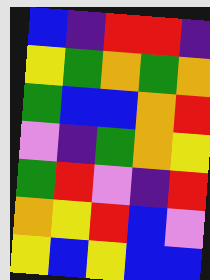[["blue", "indigo", "red", "red", "indigo"], ["yellow", "green", "orange", "green", "orange"], ["green", "blue", "blue", "orange", "red"], ["violet", "indigo", "green", "orange", "yellow"], ["green", "red", "violet", "indigo", "red"], ["orange", "yellow", "red", "blue", "violet"], ["yellow", "blue", "yellow", "blue", "blue"]]